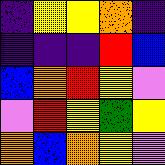[["indigo", "yellow", "yellow", "orange", "indigo"], ["indigo", "indigo", "indigo", "red", "blue"], ["blue", "orange", "red", "yellow", "violet"], ["violet", "red", "yellow", "green", "yellow"], ["orange", "blue", "orange", "yellow", "violet"]]